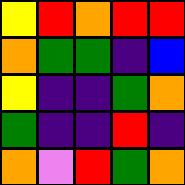[["yellow", "red", "orange", "red", "red"], ["orange", "green", "green", "indigo", "blue"], ["yellow", "indigo", "indigo", "green", "orange"], ["green", "indigo", "indigo", "red", "indigo"], ["orange", "violet", "red", "green", "orange"]]